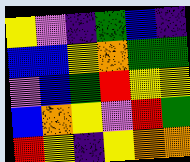[["yellow", "violet", "indigo", "green", "blue", "indigo"], ["blue", "blue", "yellow", "orange", "green", "green"], ["violet", "blue", "green", "red", "yellow", "yellow"], ["blue", "orange", "yellow", "violet", "red", "green"], ["red", "yellow", "indigo", "yellow", "orange", "orange"]]